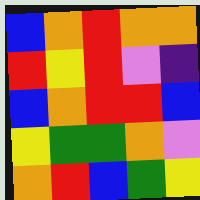[["blue", "orange", "red", "orange", "orange"], ["red", "yellow", "red", "violet", "indigo"], ["blue", "orange", "red", "red", "blue"], ["yellow", "green", "green", "orange", "violet"], ["orange", "red", "blue", "green", "yellow"]]